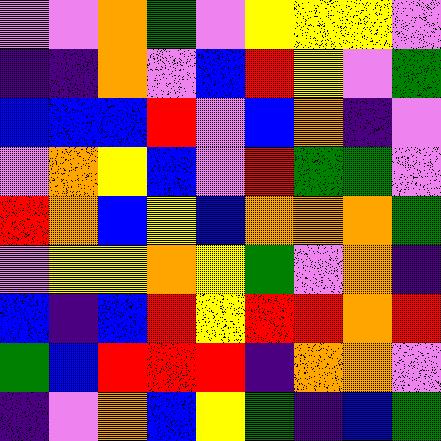[["violet", "violet", "orange", "green", "violet", "yellow", "yellow", "yellow", "violet"], ["indigo", "indigo", "orange", "violet", "blue", "red", "yellow", "violet", "green"], ["blue", "blue", "blue", "red", "violet", "blue", "orange", "indigo", "violet"], ["violet", "orange", "yellow", "blue", "violet", "red", "green", "green", "violet"], ["red", "orange", "blue", "yellow", "blue", "orange", "orange", "orange", "green"], ["violet", "yellow", "yellow", "orange", "yellow", "green", "violet", "orange", "indigo"], ["blue", "indigo", "blue", "red", "yellow", "red", "red", "orange", "red"], ["green", "blue", "red", "red", "red", "indigo", "orange", "orange", "violet"], ["indigo", "violet", "orange", "blue", "yellow", "green", "indigo", "blue", "green"]]